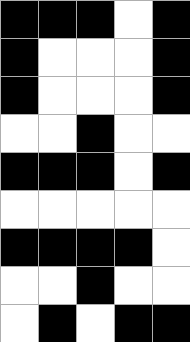[["black", "black", "black", "white", "black"], ["black", "white", "white", "white", "black"], ["black", "white", "white", "white", "black"], ["white", "white", "black", "white", "white"], ["black", "black", "black", "white", "black"], ["white", "white", "white", "white", "white"], ["black", "black", "black", "black", "white"], ["white", "white", "black", "white", "white"], ["white", "black", "white", "black", "black"]]